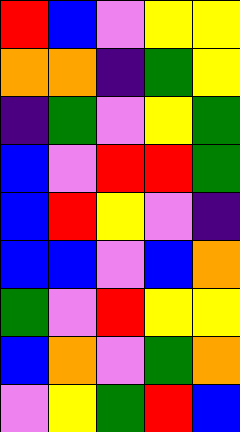[["red", "blue", "violet", "yellow", "yellow"], ["orange", "orange", "indigo", "green", "yellow"], ["indigo", "green", "violet", "yellow", "green"], ["blue", "violet", "red", "red", "green"], ["blue", "red", "yellow", "violet", "indigo"], ["blue", "blue", "violet", "blue", "orange"], ["green", "violet", "red", "yellow", "yellow"], ["blue", "orange", "violet", "green", "orange"], ["violet", "yellow", "green", "red", "blue"]]